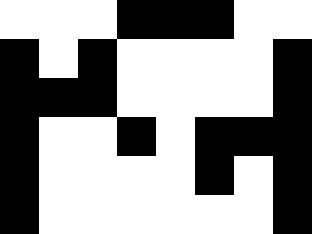[["white", "white", "white", "black", "black", "black", "white", "white"], ["black", "white", "black", "white", "white", "white", "white", "black"], ["black", "black", "black", "white", "white", "white", "white", "black"], ["black", "white", "white", "black", "white", "black", "black", "black"], ["black", "white", "white", "white", "white", "black", "white", "black"], ["black", "white", "white", "white", "white", "white", "white", "black"]]